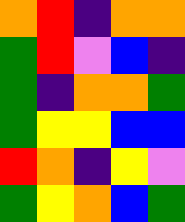[["orange", "red", "indigo", "orange", "orange"], ["green", "red", "violet", "blue", "indigo"], ["green", "indigo", "orange", "orange", "green"], ["green", "yellow", "yellow", "blue", "blue"], ["red", "orange", "indigo", "yellow", "violet"], ["green", "yellow", "orange", "blue", "green"]]